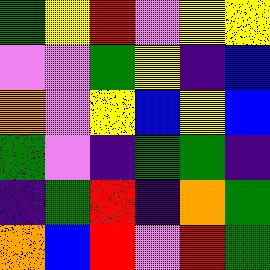[["green", "yellow", "red", "violet", "yellow", "yellow"], ["violet", "violet", "green", "yellow", "indigo", "blue"], ["orange", "violet", "yellow", "blue", "yellow", "blue"], ["green", "violet", "indigo", "green", "green", "indigo"], ["indigo", "green", "red", "indigo", "orange", "green"], ["orange", "blue", "red", "violet", "red", "green"]]